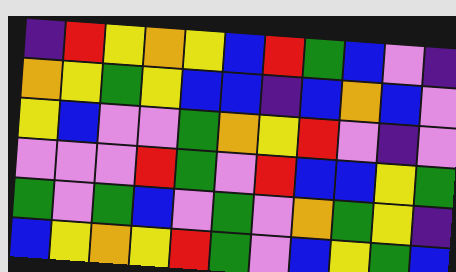[["indigo", "red", "yellow", "orange", "yellow", "blue", "red", "green", "blue", "violet", "indigo"], ["orange", "yellow", "green", "yellow", "blue", "blue", "indigo", "blue", "orange", "blue", "violet"], ["yellow", "blue", "violet", "violet", "green", "orange", "yellow", "red", "violet", "indigo", "violet"], ["violet", "violet", "violet", "red", "green", "violet", "red", "blue", "blue", "yellow", "green"], ["green", "violet", "green", "blue", "violet", "green", "violet", "orange", "green", "yellow", "indigo"], ["blue", "yellow", "orange", "yellow", "red", "green", "violet", "blue", "yellow", "green", "blue"]]